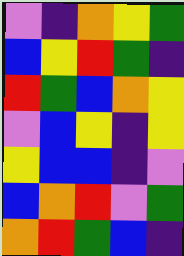[["violet", "indigo", "orange", "yellow", "green"], ["blue", "yellow", "red", "green", "indigo"], ["red", "green", "blue", "orange", "yellow"], ["violet", "blue", "yellow", "indigo", "yellow"], ["yellow", "blue", "blue", "indigo", "violet"], ["blue", "orange", "red", "violet", "green"], ["orange", "red", "green", "blue", "indigo"]]